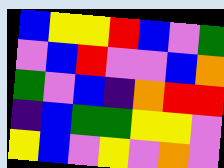[["blue", "yellow", "yellow", "red", "blue", "violet", "green"], ["violet", "blue", "red", "violet", "violet", "blue", "orange"], ["green", "violet", "blue", "indigo", "orange", "red", "red"], ["indigo", "blue", "green", "green", "yellow", "yellow", "violet"], ["yellow", "blue", "violet", "yellow", "violet", "orange", "violet"]]